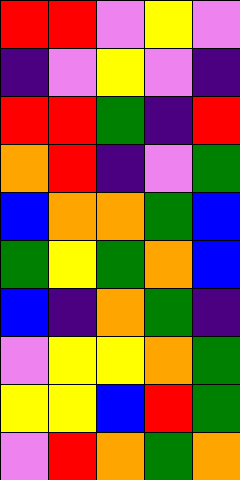[["red", "red", "violet", "yellow", "violet"], ["indigo", "violet", "yellow", "violet", "indigo"], ["red", "red", "green", "indigo", "red"], ["orange", "red", "indigo", "violet", "green"], ["blue", "orange", "orange", "green", "blue"], ["green", "yellow", "green", "orange", "blue"], ["blue", "indigo", "orange", "green", "indigo"], ["violet", "yellow", "yellow", "orange", "green"], ["yellow", "yellow", "blue", "red", "green"], ["violet", "red", "orange", "green", "orange"]]